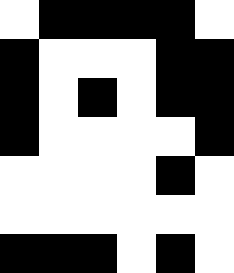[["white", "black", "black", "black", "black", "white"], ["black", "white", "white", "white", "black", "black"], ["black", "white", "black", "white", "black", "black"], ["black", "white", "white", "white", "white", "black"], ["white", "white", "white", "white", "black", "white"], ["white", "white", "white", "white", "white", "white"], ["black", "black", "black", "white", "black", "white"]]